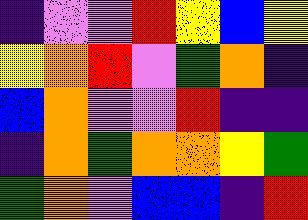[["indigo", "violet", "violet", "red", "yellow", "blue", "yellow"], ["yellow", "orange", "red", "violet", "green", "orange", "indigo"], ["blue", "orange", "violet", "violet", "red", "indigo", "indigo"], ["indigo", "orange", "green", "orange", "orange", "yellow", "green"], ["green", "orange", "violet", "blue", "blue", "indigo", "red"]]